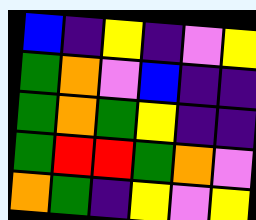[["blue", "indigo", "yellow", "indigo", "violet", "yellow"], ["green", "orange", "violet", "blue", "indigo", "indigo"], ["green", "orange", "green", "yellow", "indigo", "indigo"], ["green", "red", "red", "green", "orange", "violet"], ["orange", "green", "indigo", "yellow", "violet", "yellow"]]